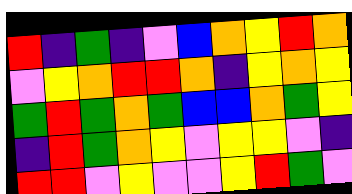[["red", "indigo", "green", "indigo", "violet", "blue", "orange", "yellow", "red", "orange"], ["violet", "yellow", "orange", "red", "red", "orange", "indigo", "yellow", "orange", "yellow"], ["green", "red", "green", "orange", "green", "blue", "blue", "orange", "green", "yellow"], ["indigo", "red", "green", "orange", "yellow", "violet", "yellow", "yellow", "violet", "indigo"], ["red", "red", "violet", "yellow", "violet", "violet", "yellow", "red", "green", "violet"]]